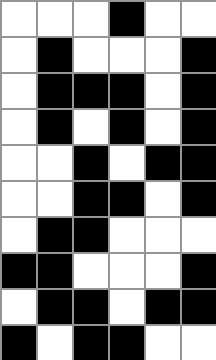[["white", "white", "white", "black", "white", "white"], ["white", "black", "white", "white", "white", "black"], ["white", "black", "black", "black", "white", "black"], ["white", "black", "white", "black", "white", "black"], ["white", "white", "black", "white", "black", "black"], ["white", "white", "black", "black", "white", "black"], ["white", "black", "black", "white", "white", "white"], ["black", "black", "white", "white", "white", "black"], ["white", "black", "black", "white", "black", "black"], ["black", "white", "black", "black", "white", "white"]]